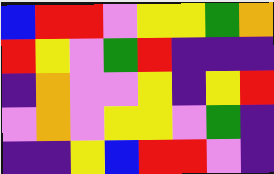[["blue", "red", "red", "violet", "yellow", "yellow", "green", "orange"], ["red", "yellow", "violet", "green", "red", "indigo", "indigo", "indigo"], ["indigo", "orange", "violet", "violet", "yellow", "indigo", "yellow", "red"], ["violet", "orange", "violet", "yellow", "yellow", "violet", "green", "indigo"], ["indigo", "indigo", "yellow", "blue", "red", "red", "violet", "indigo"]]